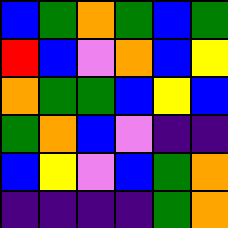[["blue", "green", "orange", "green", "blue", "green"], ["red", "blue", "violet", "orange", "blue", "yellow"], ["orange", "green", "green", "blue", "yellow", "blue"], ["green", "orange", "blue", "violet", "indigo", "indigo"], ["blue", "yellow", "violet", "blue", "green", "orange"], ["indigo", "indigo", "indigo", "indigo", "green", "orange"]]